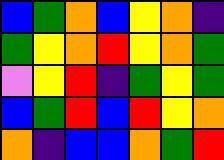[["blue", "green", "orange", "blue", "yellow", "orange", "indigo"], ["green", "yellow", "orange", "red", "yellow", "orange", "green"], ["violet", "yellow", "red", "indigo", "green", "yellow", "green"], ["blue", "green", "red", "blue", "red", "yellow", "orange"], ["orange", "indigo", "blue", "blue", "orange", "green", "red"]]